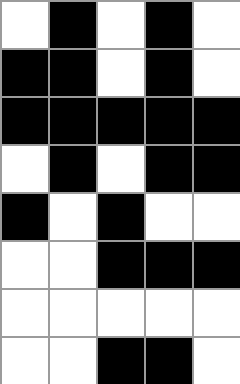[["white", "black", "white", "black", "white"], ["black", "black", "white", "black", "white"], ["black", "black", "black", "black", "black"], ["white", "black", "white", "black", "black"], ["black", "white", "black", "white", "white"], ["white", "white", "black", "black", "black"], ["white", "white", "white", "white", "white"], ["white", "white", "black", "black", "white"]]